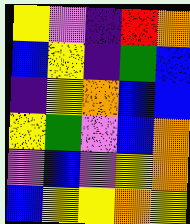[["yellow", "violet", "indigo", "red", "orange"], ["blue", "yellow", "indigo", "green", "blue"], ["indigo", "yellow", "orange", "blue", "blue"], ["yellow", "green", "violet", "blue", "orange"], ["violet", "blue", "violet", "yellow", "orange"], ["blue", "yellow", "yellow", "orange", "yellow"]]